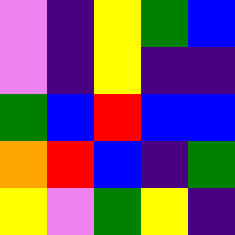[["violet", "indigo", "yellow", "green", "blue"], ["violet", "indigo", "yellow", "indigo", "indigo"], ["green", "blue", "red", "blue", "blue"], ["orange", "red", "blue", "indigo", "green"], ["yellow", "violet", "green", "yellow", "indigo"]]